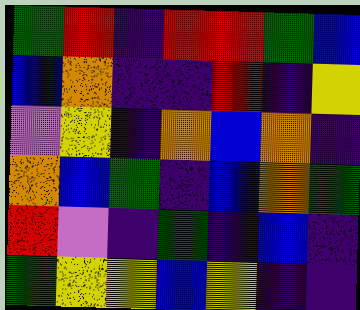[["green", "red", "indigo", "red", "red", "green", "blue"], ["blue", "orange", "indigo", "indigo", "red", "indigo", "yellow"], ["violet", "yellow", "indigo", "orange", "blue", "orange", "indigo"], ["orange", "blue", "green", "indigo", "blue", "orange", "green"], ["red", "violet", "indigo", "green", "indigo", "blue", "indigo"], ["green", "yellow", "yellow", "blue", "yellow", "indigo", "indigo"]]